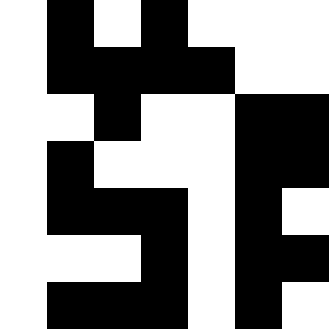[["white", "black", "white", "black", "white", "white", "white"], ["white", "black", "black", "black", "black", "white", "white"], ["white", "white", "black", "white", "white", "black", "black"], ["white", "black", "white", "white", "white", "black", "black"], ["white", "black", "black", "black", "white", "black", "white"], ["white", "white", "white", "black", "white", "black", "black"], ["white", "black", "black", "black", "white", "black", "white"]]